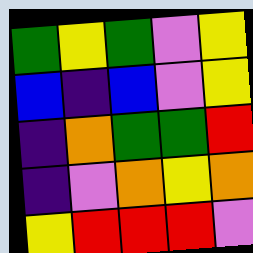[["green", "yellow", "green", "violet", "yellow"], ["blue", "indigo", "blue", "violet", "yellow"], ["indigo", "orange", "green", "green", "red"], ["indigo", "violet", "orange", "yellow", "orange"], ["yellow", "red", "red", "red", "violet"]]